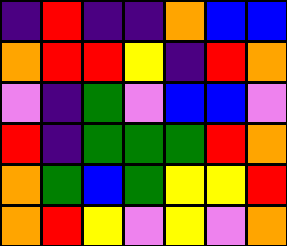[["indigo", "red", "indigo", "indigo", "orange", "blue", "blue"], ["orange", "red", "red", "yellow", "indigo", "red", "orange"], ["violet", "indigo", "green", "violet", "blue", "blue", "violet"], ["red", "indigo", "green", "green", "green", "red", "orange"], ["orange", "green", "blue", "green", "yellow", "yellow", "red"], ["orange", "red", "yellow", "violet", "yellow", "violet", "orange"]]